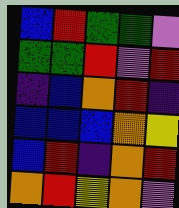[["blue", "red", "green", "green", "violet"], ["green", "green", "red", "violet", "red"], ["indigo", "blue", "orange", "red", "indigo"], ["blue", "blue", "blue", "orange", "yellow"], ["blue", "red", "indigo", "orange", "red"], ["orange", "red", "yellow", "orange", "violet"]]